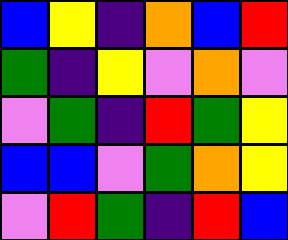[["blue", "yellow", "indigo", "orange", "blue", "red"], ["green", "indigo", "yellow", "violet", "orange", "violet"], ["violet", "green", "indigo", "red", "green", "yellow"], ["blue", "blue", "violet", "green", "orange", "yellow"], ["violet", "red", "green", "indigo", "red", "blue"]]